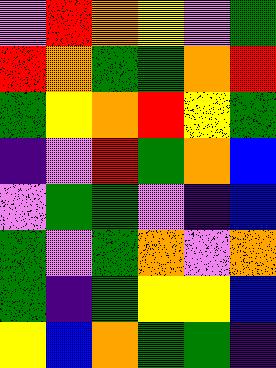[["violet", "red", "orange", "yellow", "violet", "green"], ["red", "orange", "green", "green", "orange", "red"], ["green", "yellow", "orange", "red", "yellow", "green"], ["indigo", "violet", "red", "green", "orange", "blue"], ["violet", "green", "green", "violet", "indigo", "blue"], ["green", "violet", "green", "orange", "violet", "orange"], ["green", "indigo", "green", "yellow", "yellow", "blue"], ["yellow", "blue", "orange", "green", "green", "indigo"]]